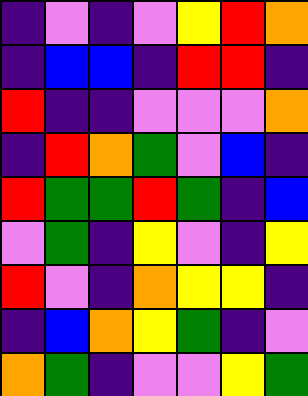[["indigo", "violet", "indigo", "violet", "yellow", "red", "orange"], ["indigo", "blue", "blue", "indigo", "red", "red", "indigo"], ["red", "indigo", "indigo", "violet", "violet", "violet", "orange"], ["indigo", "red", "orange", "green", "violet", "blue", "indigo"], ["red", "green", "green", "red", "green", "indigo", "blue"], ["violet", "green", "indigo", "yellow", "violet", "indigo", "yellow"], ["red", "violet", "indigo", "orange", "yellow", "yellow", "indigo"], ["indigo", "blue", "orange", "yellow", "green", "indigo", "violet"], ["orange", "green", "indigo", "violet", "violet", "yellow", "green"]]